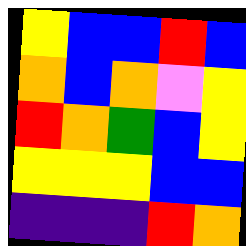[["yellow", "blue", "blue", "red", "blue"], ["orange", "blue", "orange", "violet", "yellow"], ["red", "orange", "green", "blue", "yellow"], ["yellow", "yellow", "yellow", "blue", "blue"], ["indigo", "indigo", "indigo", "red", "orange"]]